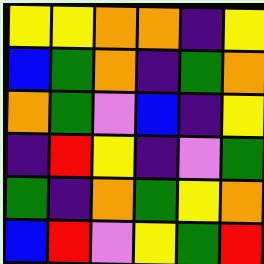[["yellow", "yellow", "orange", "orange", "indigo", "yellow"], ["blue", "green", "orange", "indigo", "green", "orange"], ["orange", "green", "violet", "blue", "indigo", "yellow"], ["indigo", "red", "yellow", "indigo", "violet", "green"], ["green", "indigo", "orange", "green", "yellow", "orange"], ["blue", "red", "violet", "yellow", "green", "red"]]